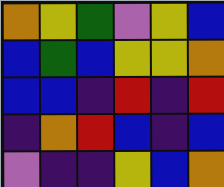[["orange", "yellow", "green", "violet", "yellow", "blue"], ["blue", "green", "blue", "yellow", "yellow", "orange"], ["blue", "blue", "indigo", "red", "indigo", "red"], ["indigo", "orange", "red", "blue", "indigo", "blue"], ["violet", "indigo", "indigo", "yellow", "blue", "orange"]]